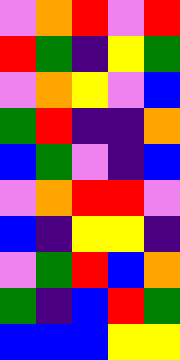[["violet", "orange", "red", "violet", "red"], ["red", "green", "indigo", "yellow", "green"], ["violet", "orange", "yellow", "violet", "blue"], ["green", "red", "indigo", "indigo", "orange"], ["blue", "green", "violet", "indigo", "blue"], ["violet", "orange", "red", "red", "violet"], ["blue", "indigo", "yellow", "yellow", "indigo"], ["violet", "green", "red", "blue", "orange"], ["green", "indigo", "blue", "red", "green"], ["blue", "blue", "blue", "yellow", "yellow"]]